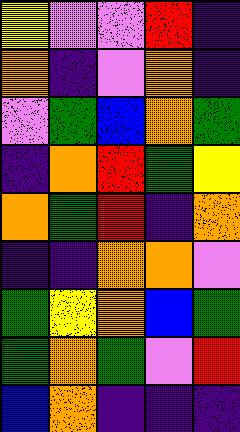[["yellow", "violet", "violet", "red", "indigo"], ["orange", "indigo", "violet", "orange", "indigo"], ["violet", "green", "blue", "orange", "green"], ["indigo", "orange", "red", "green", "yellow"], ["orange", "green", "red", "indigo", "orange"], ["indigo", "indigo", "orange", "orange", "violet"], ["green", "yellow", "orange", "blue", "green"], ["green", "orange", "green", "violet", "red"], ["blue", "orange", "indigo", "indigo", "indigo"]]